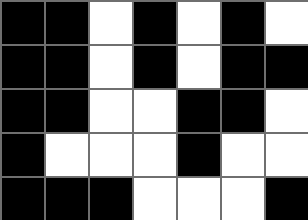[["black", "black", "white", "black", "white", "black", "white"], ["black", "black", "white", "black", "white", "black", "black"], ["black", "black", "white", "white", "black", "black", "white"], ["black", "white", "white", "white", "black", "white", "white"], ["black", "black", "black", "white", "white", "white", "black"]]